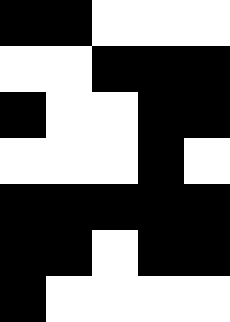[["black", "black", "white", "white", "white"], ["white", "white", "black", "black", "black"], ["black", "white", "white", "black", "black"], ["white", "white", "white", "black", "white"], ["black", "black", "black", "black", "black"], ["black", "black", "white", "black", "black"], ["black", "white", "white", "white", "white"]]